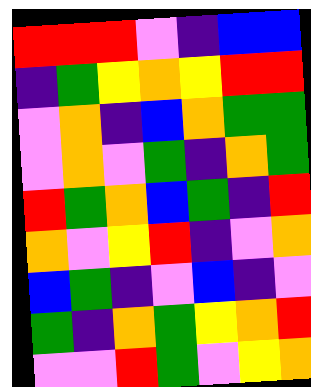[["red", "red", "red", "violet", "indigo", "blue", "blue"], ["indigo", "green", "yellow", "orange", "yellow", "red", "red"], ["violet", "orange", "indigo", "blue", "orange", "green", "green"], ["violet", "orange", "violet", "green", "indigo", "orange", "green"], ["red", "green", "orange", "blue", "green", "indigo", "red"], ["orange", "violet", "yellow", "red", "indigo", "violet", "orange"], ["blue", "green", "indigo", "violet", "blue", "indigo", "violet"], ["green", "indigo", "orange", "green", "yellow", "orange", "red"], ["violet", "violet", "red", "green", "violet", "yellow", "orange"]]